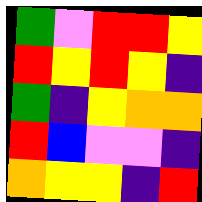[["green", "violet", "red", "red", "yellow"], ["red", "yellow", "red", "yellow", "indigo"], ["green", "indigo", "yellow", "orange", "orange"], ["red", "blue", "violet", "violet", "indigo"], ["orange", "yellow", "yellow", "indigo", "red"]]